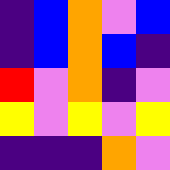[["indigo", "blue", "orange", "violet", "blue"], ["indigo", "blue", "orange", "blue", "indigo"], ["red", "violet", "orange", "indigo", "violet"], ["yellow", "violet", "yellow", "violet", "yellow"], ["indigo", "indigo", "indigo", "orange", "violet"]]